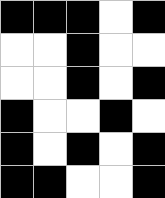[["black", "black", "black", "white", "black"], ["white", "white", "black", "white", "white"], ["white", "white", "black", "white", "black"], ["black", "white", "white", "black", "white"], ["black", "white", "black", "white", "black"], ["black", "black", "white", "white", "black"]]